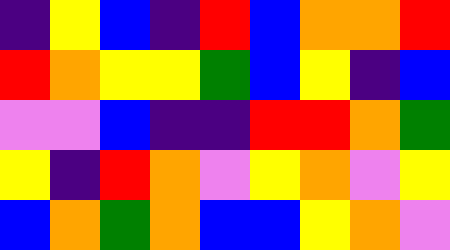[["indigo", "yellow", "blue", "indigo", "red", "blue", "orange", "orange", "red"], ["red", "orange", "yellow", "yellow", "green", "blue", "yellow", "indigo", "blue"], ["violet", "violet", "blue", "indigo", "indigo", "red", "red", "orange", "green"], ["yellow", "indigo", "red", "orange", "violet", "yellow", "orange", "violet", "yellow"], ["blue", "orange", "green", "orange", "blue", "blue", "yellow", "orange", "violet"]]